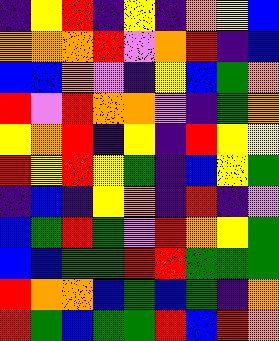[["indigo", "yellow", "red", "indigo", "yellow", "indigo", "orange", "yellow", "blue"], ["orange", "orange", "orange", "red", "violet", "orange", "red", "indigo", "blue"], ["blue", "blue", "orange", "violet", "indigo", "yellow", "blue", "green", "orange"], ["red", "violet", "red", "orange", "orange", "violet", "indigo", "green", "orange"], ["yellow", "orange", "red", "indigo", "yellow", "indigo", "red", "yellow", "yellow"], ["red", "yellow", "red", "yellow", "green", "indigo", "blue", "yellow", "green"], ["indigo", "blue", "indigo", "yellow", "orange", "indigo", "red", "indigo", "violet"], ["blue", "green", "red", "green", "violet", "red", "orange", "yellow", "green"], ["blue", "blue", "green", "green", "red", "red", "green", "green", "green"], ["red", "orange", "orange", "blue", "green", "blue", "green", "indigo", "orange"], ["red", "green", "blue", "green", "green", "red", "blue", "red", "orange"]]